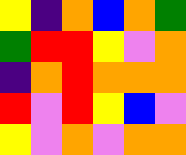[["yellow", "indigo", "orange", "blue", "orange", "green"], ["green", "red", "red", "yellow", "violet", "orange"], ["indigo", "orange", "red", "orange", "orange", "orange"], ["red", "violet", "red", "yellow", "blue", "violet"], ["yellow", "violet", "orange", "violet", "orange", "orange"]]